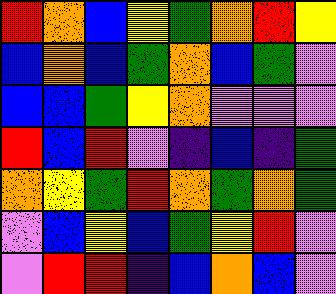[["red", "orange", "blue", "yellow", "green", "orange", "red", "yellow"], ["blue", "orange", "blue", "green", "orange", "blue", "green", "violet"], ["blue", "blue", "green", "yellow", "orange", "violet", "violet", "violet"], ["red", "blue", "red", "violet", "indigo", "blue", "indigo", "green"], ["orange", "yellow", "green", "red", "orange", "green", "orange", "green"], ["violet", "blue", "yellow", "blue", "green", "yellow", "red", "violet"], ["violet", "red", "red", "indigo", "blue", "orange", "blue", "violet"]]